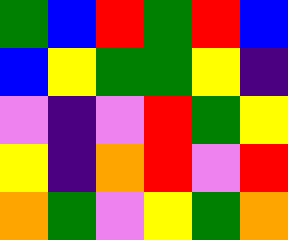[["green", "blue", "red", "green", "red", "blue"], ["blue", "yellow", "green", "green", "yellow", "indigo"], ["violet", "indigo", "violet", "red", "green", "yellow"], ["yellow", "indigo", "orange", "red", "violet", "red"], ["orange", "green", "violet", "yellow", "green", "orange"]]